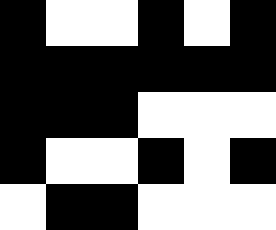[["black", "white", "white", "black", "white", "black"], ["black", "black", "black", "black", "black", "black"], ["black", "black", "black", "white", "white", "white"], ["black", "white", "white", "black", "white", "black"], ["white", "black", "black", "white", "white", "white"]]